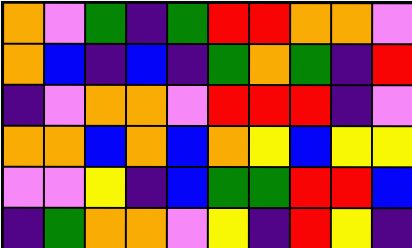[["orange", "violet", "green", "indigo", "green", "red", "red", "orange", "orange", "violet"], ["orange", "blue", "indigo", "blue", "indigo", "green", "orange", "green", "indigo", "red"], ["indigo", "violet", "orange", "orange", "violet", "red", "red", "red", "indigo", "violet"], ["orange", "orange", "blue", "orange", "blue", "orange", "yellow", "blue", "yellow", "yellow"], ["violet", "violet", "yellow", "indigo", "blue", "green", "green", "red", "red", "blue"], ["indigo", "green", "orange", "orange", "violet", "yellow", "indigo", "red", "yellow", "indigo"]]